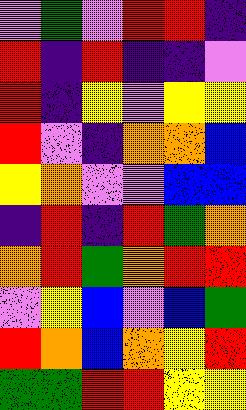[["violet", "green", "violet", "red", "red", "indigo"], ["red", "indigo", "red", "indigo", "indigo", "violet"], ["red", "indigo", "yellow", "violet", "yellow", "yellow"], ["red", "violet", "indigo", "orange", "orange", "blue"], ["yellow", "orange", "violet", "violet", "blue", "blue"], ["indigo", "red", "indigo", "red", "green", "orange"], ["orange", "red", "green", "orange", "red", "red"], ["violet", "yellow", "blue", "violet", "blue", "green"], ["red", "orange", "blue", "orange", "yellow", "red"], ["green", "green", "red", "red", "yellow", "yellow"]]